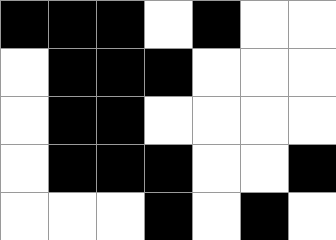[["black", "black", "black", "white", "black", "white", "white"], ["white", "black", "black", "black", "white", "white", "white"], ["white", "black", "black", "white", "white", "white", "white"], ["white", "black", "black", "black", "white", "white", "black"], ["white", "white", "white", "black", "white", "black", "white"]]